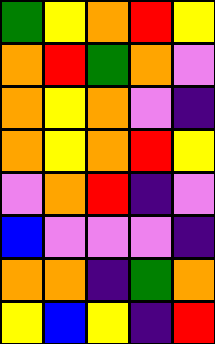[["green", "yellow", "orange", "red", "yellow"], ["orange", "red", "green", "orange", "violet"], ["orange", "yellow", "orange", "violet", "indigo"], ["orange", "yellow", "orange", "red", "yellow"], ["violet", "orange", "red", "indigo", "violet"], ["blue", "violet", "violet", "violet", "indigo"], ["orange", "orange", "indigo", "green", "orange"], ["yellow", "blue", "yellow", "indigo", "red"]]